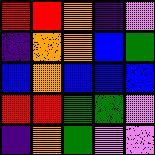[["red", "red", "orange", "indigo", "violet"], ["indigo", "orange", "orange", "blue", "green"], ["blue", "orange", "blue", "blue", "blue"], ["red", "red", "green", "green", "violet"], ["indigo", "orange", "green", "violet", "violet"]]